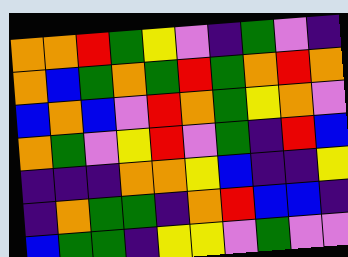[["orange", "orange", "red", "green", "yellow", "violet", "indigo", "green", "violet", "indigo"], ["orange", "blue", "green", "orange", "green", "red", "green", "orange", "red", "orange"], ["blue", "orange", "blue", "violet", "red", "orange", "green", "yellow", "orange", "violet"], ["orange", "green", "violet", "yellow", "red", "violet", "green", "indigo", "red", "blue"], ["indigo", "indigo", "indigo", "orange", "orange", "yellow", "blue", "indigo", "indigo", "yellow"], ["indigo", "orange", "green", "green", "indigo", "orange", "red", "blue", "blue", "indigo"], ["blue", "green", "green", "indigo", "yellow", "yellow", "violet", "green", "violet", "violet"]]